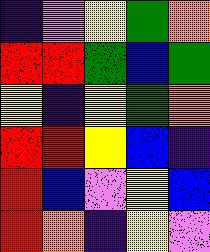[["indigo", "violet", "yellow", "green", "orange"], ["red", "red", "green", "blue", "green"], ["yellow", "indigo", "yellow", "green", "orange"], ["red", "red", "yellow", "blue", "indigo"], ["red", "blue", "violet", "yellow", "blue"], ["red", "orange", "indigo", "yellow", "violet"]]